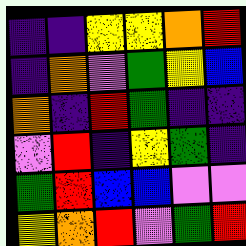[["indigo", "indigo", "yellow", "yellow", "orange", "red"], ["indigo", "orange", "violet", "green", "yellow", "blue"], ["orange", "indigo", "red", "green", "indigo", "indigo"], ["violet", "red", "indigo", "yellow", "green", "indigo"], ["green", "red", "blue", "blue", "violet", "violet"], ["yellow", "orange", "red", "violet", "green", "red"]]